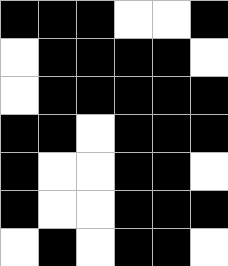[["black", "black", "black", "white", "white", "black"], ["white", "black", "black", "black", "black", "white"], ["white", "black", "black", "black", "black", "black"], ["black", "black", "white", "black", "black", "black"], ["black", "white", "white", "black", "black", "white"], ["black", "white", "white", "black", "black", "black"], ["white", "black", "white", "black", "black", "white"]]